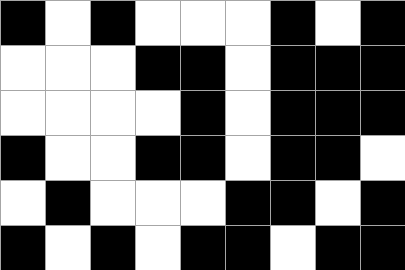[["black", "white", "black", "white", "white", "white", "black", "white", "black"], ["white", "white", "white", "black", "black", "white", "black", "black", "black"], ["white", "white", "white", "white", "black", "white", "black", "black", "black"], ["black", "white", "white", "black", "black", "white", "black", "black", "white"], ["white", "black", "white", "white", "white", "black", "black", "white", "black"], ["black", "white", "black", "white", "black", "black", "white", "black", "black"]]